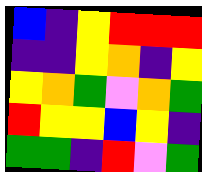[["blue", "indigo", "yellow", "red", "red", "red"], ["indigo", "indigo", "yellow", "orange", "indigo", "yellow"], ["yellow", "orange", "green", "violet", "orange", "green"], ["red", "yellow", "yellow", "blue", "yellow", "indigo"], ["green", "green", "indigo", "red", "violet", "green"]]